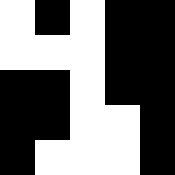[["white", "black", "white", "black", "black"], ["white", "white", "white", "black", "black"], ["black", "black", "white", "black", "black"], ["black", "black", "white", "white", "black"], ["black", "white", "white", "white", "black"]]